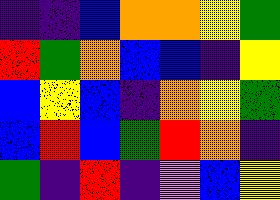[["indigo", "indigo", "blue", "orange", "orange", "yellow", "green"], ["red", "green", "orange", "blue", "blue", "indigo", "yellow"], ["blue", "yellow", "blue", "indigo", "orange", "yellow", "green"], ["blue", "red", "blue", "green", "red", "orange", "indigo"], ["green", "indigo", "red", "indigo", "violet", "blue", "yellow"]]